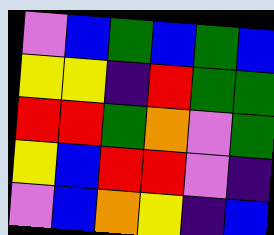[["violet", "blue", "green", "blue", "green", "blue"], ["yellow", "yellow", "indigo", "red", "green", "green"], ["red", "red", "green", "orange", "violet", "green"], ["yellow", "blue", "red", "red", "violet", "indigo"], ["violet", "blue", "orange", "yellow", "indigo", "blue"]]